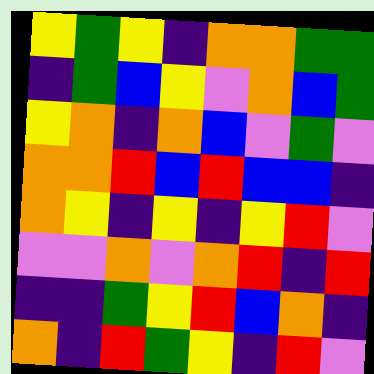[["yellow", "green", "yellow", "indigo", "orange", "orange", "green", "green"], ["indigo", "green", "blue", "yellow", "violet", "orange", "blue", "green"], ["yellow", "orange", "indigo", "orange", "blue", "violet", "green", "violet"], ["orange", "orange", "red", "blue", "red", "blue", "blue", "indigo"], ["orange", "yellow", "indigo", "yellow", "indigo", "yellow", "red", "violet"], ["violet", "violet", "orange", "violet", "orange", "red", "indigo", "red"], ["indigo", "indigo", "green", "yellow", "red", "blue", "orange", "indigo"], ["orange", "indigo", "red", "green", "yellow", "indigo", "red", "violet"]]